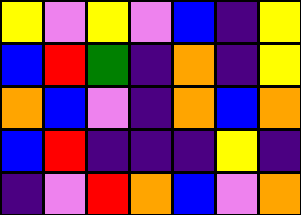[["yellow", "violet", "yellow", "violet", "blue", "indigo", "yellow"], ["blue", "red", "green", "indigo", "orange", "indigo", "yellow"], ["orange", "blue", "violet", "indigo", "orange", "blue", "orange"], ["blue", "red", "indigo", "indigo", "indigo", "yellow", "indigo"], ["indigo", "violet", "red", "orange", "blue", "violet", "orange"]]